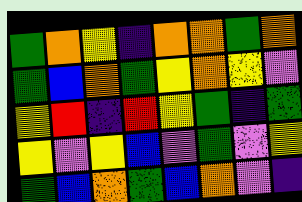[["green", "orange", "yellow", "indigo", "orange", "orange", "green", "orange"], ["green", "blue", "orange", "green", "yellow", "orange", "yellow", "violet"], ["yellow", "red", "indigo", "red", "yellow", "green", "indigo", "green"], ["yellow", "violet", "yellow", "blue", "violet", "green", "violet", "yellow"], ["green", "blue", "orange", "green", "blue", "orange", "violet", "indigo"]]